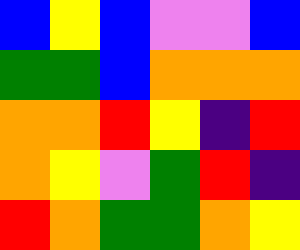[["blue", "yellow", "blue", "violet", "violet", "blue"], ["green", "green", "blue", "orange", "orange", "orange"], ["orange", "orange", "red", "yellow", "indigo", "red"], ["orange", "yellow", "violet", "green", "red", "indigo"], ["red", "orange", "green", "green", "orange", "yellow"]]